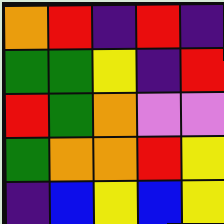[["orange", "red", "indigo", "red", "indigo"], ["green", "green", "yellow", "indigo", "red"], ["red", "green", "orange", "violet", "violet"], ["green", "orange", "orange", "red", "yellow"], ["indigo", "blue", "yellow", "blue", "yellow"]]